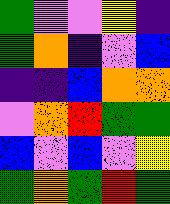[["green", "violet", "violet", "yellow", "indigo"], ["green", "orange", "indigo", "violet", "blue"], ["indigo", "indigo", "blue", "orange", "orange"], ["violet", "orange", "red", "green", "green"], ["blue", "violet", "blue", "violet", "yellow"], ["green", "orange", "green", "red", "green"]]